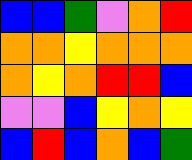[["blue", "blue", "green", "violet", "orange", "red"], ["orange", "orange", "yellow", "orange", "orange", "orange"], ["orange", "yellow", "orange", "red", "red", "blue"], ["violet", "violet", "blue", "yellow", "orange", "yellow"], ["blue", "red", "blue", "orange", "blue", "green"]]